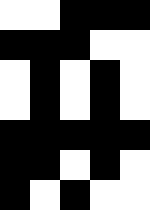[["white", "white", "black", "black", "black"], ["black", "black", "black", "white", "white"], ["white", "black", "white", "black", "white"], ["white", "black", "white", "black", "white"], ["black", "black", "black", "black", "black"], ["black", "black", "white", "black", "white"], ["black", "white", "black", "white", "white"]]